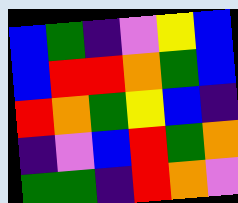[["blue", "green", "indigo", "violet", "yellow", "blue"], ["blue", "red", "red", "orange", "green", "blue"], ["red", "orange", "green", "yellow", "blue", "indigo"], ["indigo", "violet", "blue", "red", "green", "orange"], ["green", "green", "indigo", "red", "orange", "violet"]]